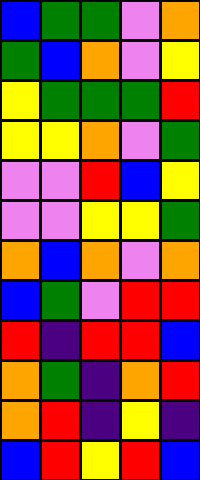[["blue", "green", "green", "violet", "orange"], ["green", "blue", "orange", "violet", "yellow"], ["yellow", "green", "green", "green", "red"], ["yellow", "yellow", "orange", "violet", "green"], ["violet", "violet", "red", "blue", "yellow"], ["violet", "violet", "yellow", "yellow", "green"], ["orange", "blue", "orange", "violet", "orange"], ["blue", "green", "violet", "red", "red"], ["red", "indigo", "red", "red", "blue"], ["orange", "green", "indigo", "orange", "red"], ["orange", "red", "indigo", "yellow", "indigo"], ["blue", "red", "yellow", "red", "blue"]]